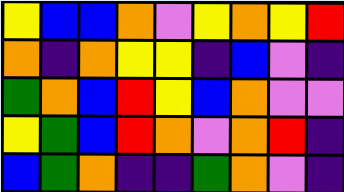[["yellow", "blue", "blue", "orange", "violet", "yellow", "orange", "yellow", "red"], ["orange", "indigo", "orange", "yellow", "yellow", "indigo", "blue", "violet", "indigo"], ["green", "orange", "blue", "red", "yellow", "blue", "orange", "violet", "violet"], ["yellow", "green", "blue", "red", "orange", "violet", "orange", "red", "indigo"], ["blue", "green", "orange", "indigo", "indigo", "green", "orange", "violet", "indigo"]]